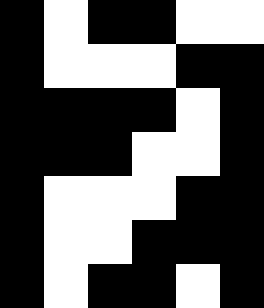[["black", "white", "black", "black", "white", "white"], ["black", "white", "white", "white", "black", "black"], ["black", "black", "black", "black", "white", "black"], ["black", "black", "black", "white", "white", "black"], ["black", "white", "white", "white", "black", "black"], ["black", "white", "white", "black", "black", "black"], ["black", "white", "black", "black", "white", "black"]]